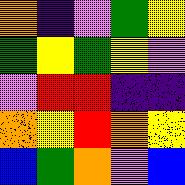[["orange", "indigo", "violet", "green", "yellow"], ["green", "yellow", "green", "yellow", "violet"], ["violet", "red", "red", "indigo", "indigo"], ["orange", "yellow", "red", "orange", "yellow"], ["blue", "green", "orange", "violet", "blue"]]